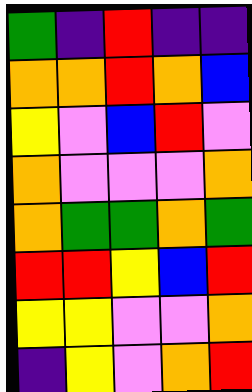[["green", "indigo", "red", "indigo", "indigo"], ["orange", "orange", "red", "orange", "blue"], ["yellow", "violet", "blue", "red", "violet"], ["orange", "violet", "violet", "violet", "orange"], ["orange", "green", "green", "orange", "green"], ["red", "red", "yellow", "blue", "red"], ["yellow", "yellow", "violet", "violet", "orange"], ["indigo", "yellow", "violet", "orange", "red"]]